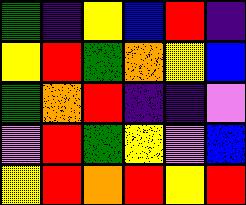[["green", "indigo", "yellow", "blue", "red", "indigo"], ["yellow", "red", "green", "orange", "yellow", "blue"], ["green", "orange", "red", "indigo", "indigo", "violet"], ["violet", "red", "green", "yellow", "violet", "blue"], ["yellow", "red", "orange", "red", "yellow", "red"]]